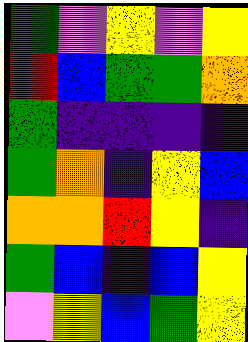[["green", "violet", "yellow", "violet", "yellow"], ["red", "blue", "green", "green", "orange"], ["green", "indigo", "indigo", "indigo", "indigo"], ["green", "orange", "indigo", "yellow", "blue"], ["orange", "orange", "red", "yellow", "indigo"], ["green", "blue", "indigo", "blue", "yellow"], ["violet", "yellow", "blue", "green", "yellow"]]